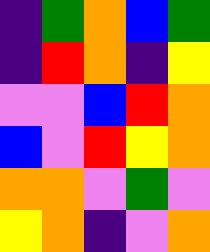[["indigo", "green", "orange", "blue", "green"], ["indigo", "red", "orange", "indigo", "yellow"], ["violet", "violet", "blue", "red", "orange"], ["blue", "violet", "red", "yellow", "orange"], ["orange", "orange", "violet", "green", "violet"], ["yellow", "orange", "indigo", "violet", "orange"]]